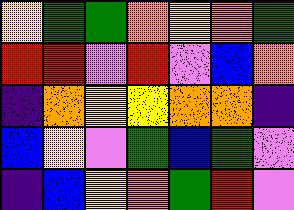[["yellow", "green", "green", "orange", "yellow", "orange", "green"], ["red", "red", "violet", "red", "violet", "blue", "orange"], ["indigo", "orange", "yellow", "yellow", "orange", "orange", "indigo"], ["blue", "yellow", "violet", "green", "blue", "green", "violet"], ["indigo", "blue", "yellow", "orange", "green", "red", "violet"]]